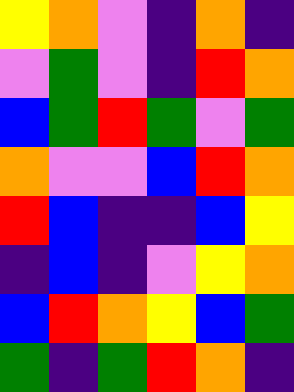[["yellow", "orange", "violet", "indigo", "orange", "indigo"], ["violet", "green", "violet", "indigo", "red", "orange"], ["blue", "green", "red", "green", "violet", "green"], ["orange", "violet", "violet", "blue", "red", "orange"], ["red", "blue", "indigo", "indigo", "blue", "yellow"], ["indigo", "blue", "indigo", "violet", "yellow", "orange"], ["blue", "red", "orange", "yellow", "blue", "green"], ["green", "indigo", "green", "red", "orange", "indigo"]]